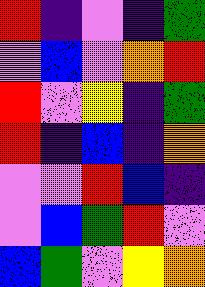[["red", "indigo", "violet", "indigo", "green"], ["violet", "blue", "violet", "orange", "red"], ["red", "violet", "yellow", "indigo", "green"], ["red", "indigo", "blue", "indigo", "orange"], ["violet", "violet", "red", "blue", "indigo"], ["violet", "blue", "green", "red", "violet"], ["blue", "green", "violet", "yellow", "orange"]]